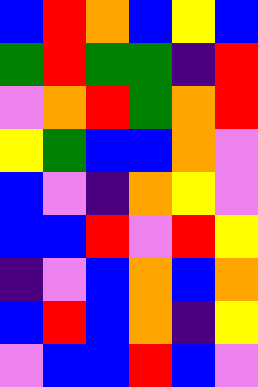[["blue", "red", "orange", "blue", "yellow", "blue"], ["green", "red", "green", "green", "indigo", "red"], ["violet", "orange", "red", "green", "orange", "red"], ["yellow", "green", "blue", "blue", "orange", "violet"], ["blue", "violet", "indigo", "orange", "yellow", "violet"], ["blue", "blue", "red", "violet", "red", "yellow"], ["indigo", "violet", "blue", "orange", "blue", "orange"], ["blue", "red", "blue", "orange", "indigo", "yellow"], ["violet", "blue", "blue", "red", "blue", "violet"]]